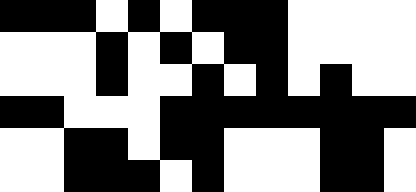[["black", "black", "black", "white", "black", "white", "black", "black", "black", "white", "white", "white", "white"], ["white", "white", "white", "black", "white", "black", "white", "black", "black", "white", "white", "white", "white"], ["white", "white", "white", "black", "white", "white", "black", "white", "black", "white", "black", "white", "white"], ["black", "black", "white", "white", "white", "black", "black", "black", "black", "black", "black", "black", "black"], ["white", "white", "black", "black", "white", "black", "black", "white", "white", "white", "black", "black", "white"], ["white", "white", "black", "black", "black", "white", "black", "white", "white", "white", "black", "black", "white"]]